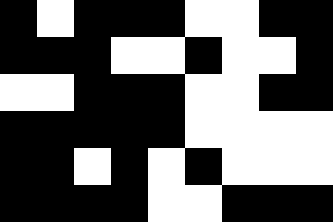[["black", "white", "black", "black", "black", "white", "white", "black", "black"], ["black", "black", "black", "white", "white", "black", "white", "white", "black"], ["white", "white", "black", "black", "black", "white", "white", "black", "black"], ["black", "black", "black", "black", "black", "white", "white", "white", "white"], ["black", "black", "white", "black", "white", "black", "white", "white", "white"], ["black", "black", "black", "black", "white", "white", "black", "black", "black"]]